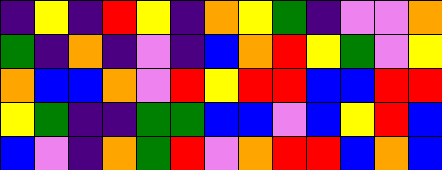[["indigo", "yellow", "indigo", "red", "yellow", "indigo", "orange", "yellow", "green", "indigo", "violet", "violet", "orange"], ["green", "indigo", "orange", "indigo", "violet", "indigo", "blue", "orange", "red", "yellow", "green", "violet", "yellow"], ["orange", "blue", "blue", "orange", "violet", "red", "yellow", "red", "red", "blue", "blue", "red", "red"], ["yellow", "green", "indigo", "indigo", "green", "green", "blue", "blue", "violet", "blue", "yellow", "red", "blue"], ["blue", "violet", "indigo", "orange", "green", "red", "violet", "orange", "red", "red", "blue", "orange", "blue"]]